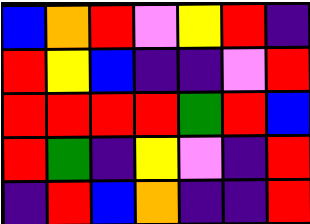[["blue", "orange", "red", "violet", "yellow", "red", "indigo"], ["red", "yellow", "blue", "indigo", "indigo", "violet", "red"], ["red", "red", "red", "red", "green", "red", "blue"], ["red", "green", "indigo", "yellow", "violet", "indigo", "red"], ["indigo", "red", "blue", "orange", "indigo", "indigo", "red"]]